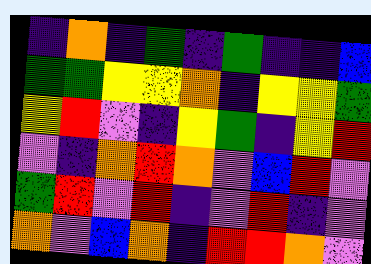[["indigo", "orange", "indigo", "green", "indigo", "green", "indigo", "indigo", "blue"], ["green", "green", "yellow", "yellow", "orange", "indigo", "yellow", "yellow", "green"], ["yellow", "red", "violet", "indigo", "yellow", "green", "indigo", "yellow", "red"], ["violet", "indigo", "orange", "red", "orange", "violet", "blue", "red", "violet"], ["green", "red", "violet", "red", "indigo", "violet", "red", "indigo", "violet"], ["orange", "violet", "blue", "orange", "indigo", "red", "red", "orange", "violet"]]